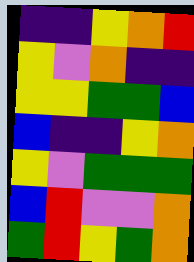[["indigo", "indigo", "yellow", "orange", "red"], ["yellow", "violet", "orange", "indigo", "indigo"], ["yellow", "yellow", "green", "green", "blue"], ["blue", "indigo", "indigo", "yellow", "orange"], ["yellow", "violet", "green", "green", "green"], ["blue", "red", "violet", "violet", "orange"], ["green", "red", "yellow", "green", "orange"]]